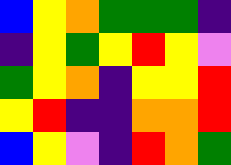[["blue", "yellow", "orange", "green", "green", "green", "indigo"], ["indigo", "yellow", "green", "yellow", "red", "yellow", "violet"], ["green", "yellow", "orange", "indigo", "yellow", "yellow", "red"], ["yellow", "red", "indigo", "indigo", "orange", "orange", "red"], ["blue", "yellow", "violet", "indigo", "red", "orange", "green"]]